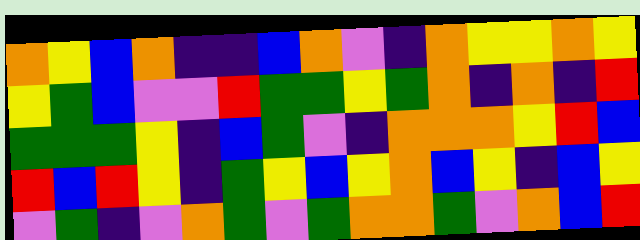[["orange", "yellow", "blue", "orange", "indigo", "indigo", "blue", "orange", "violet", "indigo", "orange", "yellow", "yellow", "orange", "yellow"], ["yellow", "green", "blue", "violet", "violet", "red", "green", "green", "yellow", "green", "orange", "indigo", "orange", "indigo", "red"], ["green", "green", "green", "yellow", "indigo", "blue", "green", "violet", "indigo", "orange", "orange", "orange", "yellow", "red", "blue"], ["red", "blue", "red", "yellow", "indigo", "green", "yellow", "blue", "yellow", "orange", "blue", "yellow", "indigo", "blue", "yellow"], ["violet", "green", "indigo", "violet", "orange", "green", "violet", "green", "orange", "orange", "green", "violet", "orange", "blue", "red"]]